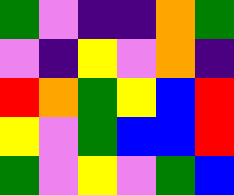[["green", "violet", "indigo", "indigo", "orange", "green"], ["violet", "indigo", "yellow", "violet", "orange", "indigo"], ["red", "orange", "green", "yellow", "blue", "red"], ["yellow", "violet", "green", "blue", "blue", "red"], ["green", "violet", "yellow", "violet", "green", "blue"]]